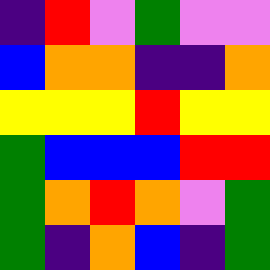[["indigo", "red", "violet", "green", "violet", "violet"], ["blue", "orange", "orange", "indigo", "indigo", "orange"], ["yellow", "yellow", "yellow", "red", "yellow", "yellow"], ["green", "blue", "blue", "blue", "red", "red"], ["green", "orange", "red", "orange", "violet", "green"], ["green", "indigo", "orange", "blue", "indigo", "green"]]